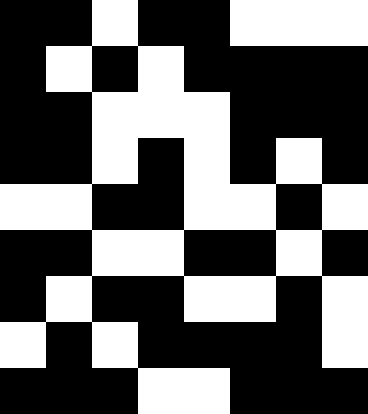[["black", "black", "white", "black", "black", "white", "white", "white"], ["black", "white", "black", "white", "black", "black", "black", "black"], ["black", "black", "white", "white", "white", "black", "black", "black"], ["black", "black", "white", "black", "white", "black", "white", "black"], ["white", "white", "black", "black", "white", "white", "black", "white"], ["black", "black", "white", "white", "black", "black", "white", "black"], ["black", "white", "black", "black", "white", "white", "black", "white"], ["white", "black", "white", "black", "black", "black", "black", "white"], ["black", "black", "black", "white", "white", "black", "black", "black"]]